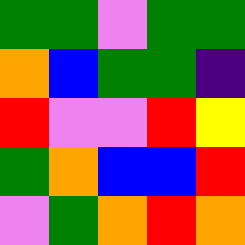[["green", "green", "violet", "green", "green"], ["orange", "blue", "green", "green", "indigo"], ["red", "violet", "violet", "red", "yellow"], ["green", "orange", "blue", "blue", "red"], ["violet", "green", "orange", "red", "orange"]]